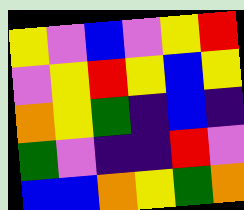[["yellow", "violet", "blue", "violet", "yellow", "red"], ["violet", "yellow", "red", "yellow", "blue", "yellow"], ["orange", "yellow", "green", "indigo", "blue", "indigo"], ["green", "violet", "indigo", "indigo", "red", "violet"], ["blue", "blue", "orange", "yellow", "green", "orange"]]